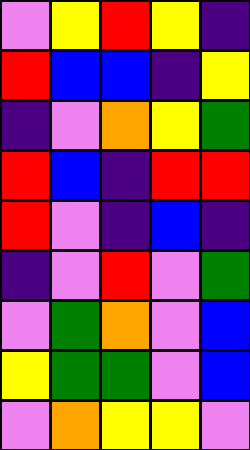[["violet", "yellow", "red", "yellow", "indigo"], ["red", "blue", "blue", "indigo", "yellow"], ["indigo", "violet", "orange", "yellow", "green"], ["red", "blue", "indigo", "red", "red"], ["red", "violet", "indigo", "blue", "indigo"], ["indigo", "violet", "red", "violet", "green"], ["violet", "green", "orange", "violet", "blue"], ["yellow", "green", "green", "violet", "blue"], ["violet", "orange", "yellow", "yellow", "violet"]]